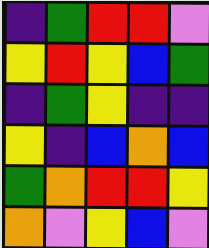[["indigo", "green", "red", "red", "violet"], ["yellow", "red", "yellow", "blue", "green"], ["indigo", "green", "yellow", "indigo", "indigo"], ["yellow", "indigo", "blue", "orange", "blue"], ["green", "orange", "red", "red", "yellow"], ["orange", "violet", "yellow", "blue", "violet"]]